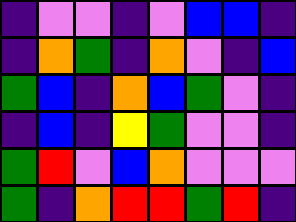[["indigo", "violet", "violet", "indigo", "violet", "blue", "blue", "indigo"], ["indigo", "orange", "green", "indigo", "orange", "violet", "indigo", "blue"], ["green", "blue", "indigo", "orange", "blue", "green", "violet", "indigo"], ["indigo", "blue", "indigo", "yellow", "green", "violet", "violet", "indigo"], ["green", "red", "violet", "blue", "orange", "violet", "violet", "violet"], ["green", "indigo", "orange", "red", "red", "green", "red", "indigo"]]